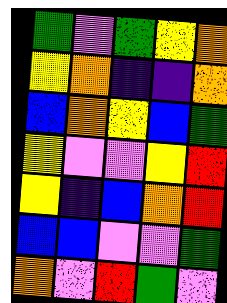[["green", "violet", "green", "yellow", "orange"], ["yellow", "orange", "indigo", "indigo", "orange"], ["blue", "orange", "yellow", "blue", "green"], ["yellow", "violet", "violet", "yellow", "red"], ["yellow", "indigo", "blue", "orange", "red"], ["blue", "blue", "violet", "violet", "green"], ["orange", "violet", "red", "green", "violet"]]